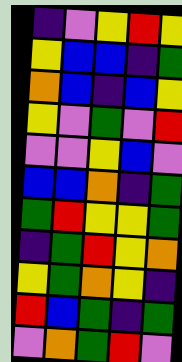[["indigo", "violet", "yellow", "red", "yellow"], ["yellow", "blue", "blue", "indigo", "green"], ["orange", "blue", "indigo", "blue", "yellow"], ["yellow", "violet", "green", "violet", "red"], ["violet", "violet", "yellow", "blue", "violet"], ["blue", "blue", "orange", "indigo", "green"], ["green", "red", "yellow", "yellow", "green"], ["indigo", "green", "red", "yellow", "orange"], ["yellow", "green", "orange", "yellow", "indigo"], ["red", "blue", "green", "indigo", "green"], ["violet", "orange", "green", "red", "violet"]]